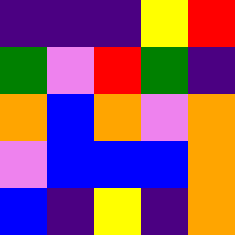[["indigo", "indigo", "indigo", "yellow", "red"], ["green", "violet", "red", "green", "indigo"], ["orange", "blue", "orange", "violet", "orange"], ["violet", "blue", "blue", "blue", "orange"], ["blue", "indigo", "yellow", "indigo", "orange"]]